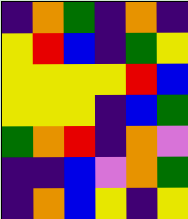[["indigo", "orange", "green", "indigo", "orange", "indigo"], ["yellow", "red", "blue", "indigo", "green", "yellow"], ["yellow", "yellow", "yellow", "yellow", "red", "blue"], ["yellow", "yellow", "yellow", "indigo", "blue", "green"], ["green", "orange", "red", "indigo", "orange", "violet"], ["indigo", "indigo", "blue", "violet", "orange", "green"], ["indigo", "orange", "blue", "yellow", "indigo", "yellow"]]